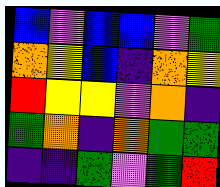[["blue", "violet", "blue", "blue", "violet", "green"], ["orange", "yellow", "blue", "indigo", "orange", "yellow"], ["red", "yellow", "yellow", "violet", "orange", "indigo"], ["green", "orange", "indigo", "orange", "green", "green"], ["indigo", "indigo", "green", "violet", "green", "red"]]